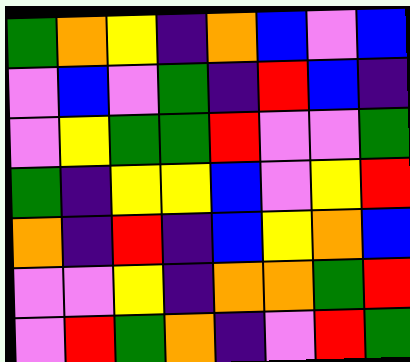[["green", "orange", "yellow", "indigo", "orange", "blue", "violet", "blue"], ["violet", "blue", "violet", "green", "indigo", "red", "blue", "indigo"], ["violet", "yellow", "green", "green", "red", "violet", "violet", "green"], ["green", "indigo", "yellow", "yellow", "blue", "violet", "yellow", "red"], ["orange", "indigo", "red", "indigo", "blue", "yellow", "orange", "blue"], ["violet", "violet", "yellow", "indigo", "orange", "orange", "green", "red"], ["violet", "red", "green", "orange", "indigo", "violet", "red", "green"]]